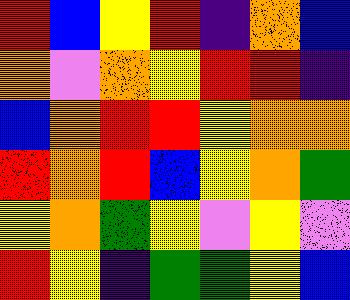[["red", "blue", "yellow", "red", "indigo", "orange", "blue"], ["orange", "violet", "orange", "yellow", "red", "red", "indigo"], ["blue", "orange", "red", "red", "yellow", "orange", "orange"], ["red", "orange", "red", "blue", "yellow", "orange", "green"], ["yellow", "orange", "green", "yellow", "violet", "yellow", "violet"], ["red", "yellow", "indigo", "green", "green", "yellow", "blue"]]